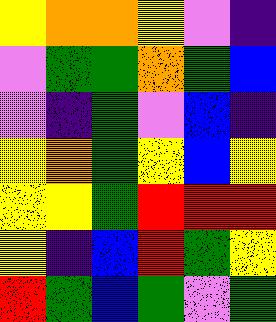[["yellow", "orange", "orange", "yellow", "violet", "indigo"], ["violet", "green", "green", "orange", "green", "blue"], ["violet", "indigo", "green", "violet", "blue", "indigo"], ["yellow", "orange", "green", "yellow", "blue", "yellow"], ["yellow", "yellow", "green", "red", "red", "red"], ["yellow", "indigo", "blue", "red", "green", "yellow"], ["red", "green", "blue", "green", "violet", "green"]]